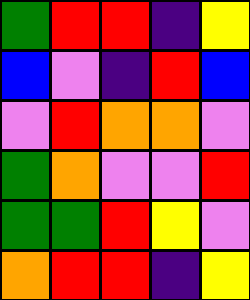[["green", "red", "red", "indigo", "yellow"], ["blue", "violet", "indigo", "red", "blue"], ["violet", "red", "orange", "orange", "violet"], ["green", "orange", "violet", "violet", "red"], ["green", "green", "red", "yellow", "violet"], ["orange", "red", "red", "indigo", "yellow"]]